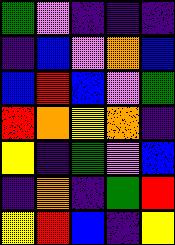[["green", "violet", "indigo", "indigo", "indigo"], ["indigo", "blue", "violet", "orange", "blue"], ["blue", "red", "blue", "violet", "green"], ["red", "orange", "yellow", "orange", "indigo"], ["yellow", "indigo", "green", "violet", "blue"], ["indigo", "orange", "indigo", "green", "red"], ["yellow", "red", "blue", "indigo", "yellow"]]